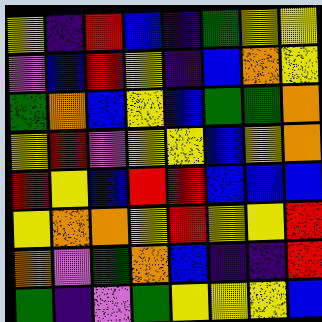[["yellow", "indigo", "red", "blue", "indigo", "green", "yellow", "yellow"], ["violet", "blue", "red", "yellow", "indigo", "blue", "orange", "yellow"], ["green", "orange", "blue", "yellow", "blue", "green", "green", "orange"], ["yellow", "red", "violet", "yellow", "yellow", "blue", "yellow", "orange"], ["red", "yellow", "blue", "red", "red", "blue", "blue", "blue"], ["yellow", "orange", "orange", "yellow", "red", "yellow", "yellow", "red"], ["orange", "violet", "green", "orange", "blue", "indigo", "indigo", "red"], ["green", "indigo", "violet", "green", "yellow", "yellow", "yellow", "blue"]]